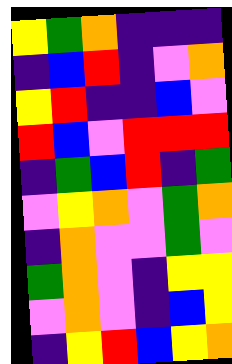[["yellow", "green", "orange", "indigo", "indigo", "indigo"], ["indigo", "blue", "red", "indigo", "violet", "orange"], ["yellow", "red", "indigo", "indigo", "blue", "violet"], ["red", "blue", "violet", "red", "red", "red"], ["indigo", "green", "blue", "red", "indigo", "green"], ["violet", "yellow", "orange", "violet", "green", "orange"], ["indigo", "orange", "violet", "violet", "green", "violet"], ["green", "orange", "violet", "indigo", "yellow", "yellow"], ["violet", "orange", "violet", "indigo", "blue", "yellow"], ["indigo", "yellow", "red", "blue", "yellow", "orange"]]